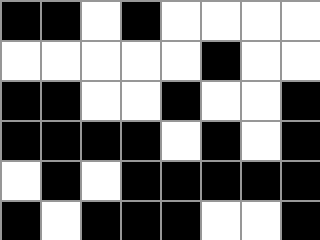[["black", "black", "white", "black", "white", "white", "white", "white"], ["white", "white", "white", "white", "white", "black", "white", "white"], ["black", "black", "white", "white", "black", "white", "white", "black"], ["black", "black", "black", "black", "white", "black", "white", "black"], ["white", "black", "white", "black", "black", "black", "black", "black"], ["black", "white", "black", "black", "black", "white", "white", "black"]]